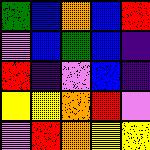[["green", "blue", "orange", "blue", "red"], ["violet", "blue", "green", "blue", "indigo"], ["red", "indigo", "violet", "blue", "indigo"], ["yellow", "yellow", "orange", "red", "violet"], ["violet", "red", "orange", "yellow", "yellow"]]